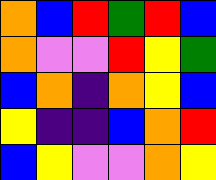[["orange", "blue", "red", "green", "red", "blue"], ["orange", "violet", "violet", "red", "yellow", "green"], ["blue", "orange", "indigo", "orange", "yellow", "blue"], ["yellow", "indigo", "indigo", "blue", "orange", "red"], ["blue", "yellow", "violet", "violet", "orange", "yellow"]]